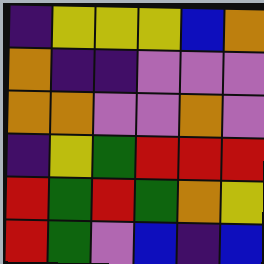[["indigo", "yellow", "yellow", "yellow", "blue", "orange"], ["orange", "indigo", "indigo", "violet", "violet", "violet"], ["orange", "orange", "violet", "violet", "orange", "violet"], ["indigo", "yellow", "green", "red", "red", "red"], ["red", "green", "red", "green", "orange", "yellow"], ["red", "green", "violet", "blue", "indigo", "blue"]]